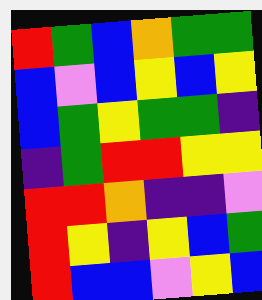[["red", "green", "blue", "orange", "green", "green"], ["blue", "violet", "blue", "yellow", "blue", "yellow"], ["blue", "green", "yellow", "green", "green", "indigo"], ["indigo", "green", "red", "red", "yellow", "yellow"], ["red", "red", "orange", "indigo", "indigo", "violet"], ["red", "yellow", "indigo", "yellow", "blue", "green"], ["red", "blue", "blue", "violet", "yellow", "blue"]]